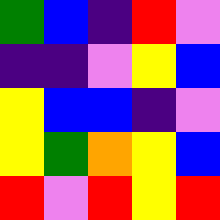[["green", "blue", "indigo", "red", "violet"], ["indigo", "indigo", "violet", "yellow", "blue"], ["yellow", "blue", "blue", "indigo", "violet"], ["yellow", "green", "orange", "yellow", "blue"], ["red", "violet", "red", "yellow", "red"]]